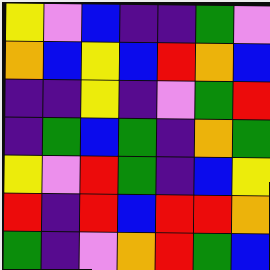[["yellow", "violet", "blue", "indigo", "indigo", "green", "violet"], ["orange", "blue", "yellow", "blue", "red", "orange", "blue"], ["indigo", "indigo", "yellow", "indigo", "violet", "green", "red"], ["indigo", "green", "blue", "green", "indigo", "orange", "green"], ["yellow", "violet", "red", "green", "indigo", "blue", "yellow"], ["red", "indigo", "red", "blue", "red", "red", "orange"], ["green", "indigo", "violet", "orange", "red", "green", "blue"]]